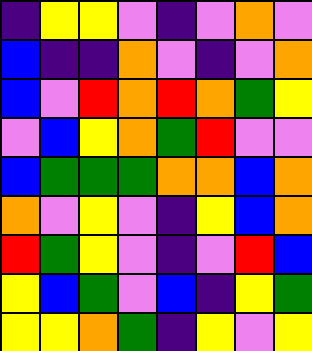[["indigo", "yellow", "yellow", "violet", "indigo", "violet", "orange", "violet"], ["blue", "indigo", "indigo", "orange", "violet", "indigo", "violet", "orange"], ["blue", "violet", "red", "orange", "red", "orange", "green", "yellow"], ["violet", "blue", "yellow", "orange", "green", "red", "violet", "violet"], ["blue", "green", "green", "green", "orange", "orange", "blue", "orange"], ["orange", "violet", "yellow", "violet", "indigo", "yellow", "blue", "orange"], ["red", "green", "yellow", "violet", "indigo", "violet", "red", "blue"], ["yellow", "blue", "green", "violet", "blue", "indigo", "yellow", "green"], ["yellow", "yellow", "orange", "green", "indigo", "yellow", "violet", "yellow"]]